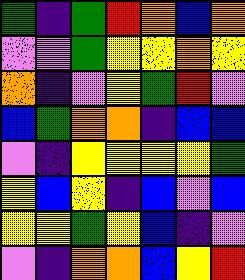[["green", "indigo", "green", "red", "orange", "blue", "orange"], ["violet", "violet", "green", "yellow", "yellow", "orange", "yellow"], ["orange", "indigo", "violet", "yellow", "green", "red", "violet"], ["blue", "green", "orange", "orange", "indigo", "blue", "blue"], ["violet", "indigo", "yellow", "yellow", "yellow", "yellow", "green"], ["yellow", "blue", "yellow", "indigo", "blue", "violet", "blue"], ["yellow", "yellow", "green", "yellow", "blue", "indigo", "violet"], ["violet", "indigo", "orange", "orange", "blue", "yellow", "red"]]